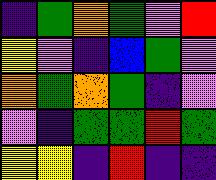[["indigo", "green", "orange", "green", "violet", "red"], ["yellow", "violet", "indigo", "blue", "green", "violet"], ["orange", "green", "orange", "green", "indigo", "violet"], ["violet", "indigo", "green", "green", "red", "green"], ["yellow", "yellow", "indigo", "red", "indigo", "indigo"]]